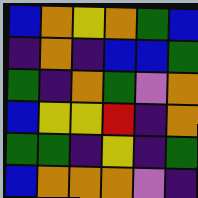[["blue", "orange", "yellow", "orange", "green", "blue"], ["indigo", "orange", "indigo", "blue", "blue", "green"], ["green", "indigo", "orange", "green", "violet", "orange"], ["blue", "yellow", "yellow", "red", "indigo", "orange"], ["green", "green", "indigo", "yellow", "indigo", "green"], ["blue", "orange", "orange", "orange", "violet", "indigo"]]